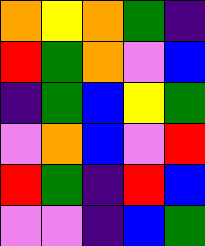[["orange", "yellow", "orange", "green", "indigo"], ["red", "green", "orange", "violet", "blue"], ["indigo", "green", "blue", "yellow", "green"], ["violet", "orange", "blue", "violet", "red"], ["red", "green", "indigo", "red", "blue"], ["violet", "violet", "indigo", "blue", "green"]]